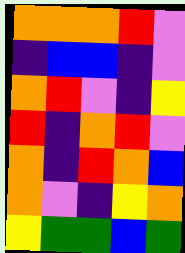[["orange", "orange", "orange", "red", "violet"], ["indigo", "blue", "blue", "indigo", "violet"], ["orange", "red", "violet", "indigo", "yellow"], ["red", "indigo", "orange", "red", "violet"], ["orange", "indigo", "red", "orange", "blue"], ["orange", "violet", "indigo", "yellow", "orange"], ["yellow", "green", "green", "blue", "green"]]